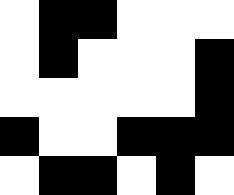[["white", "black", "black", "white", "white", "white"], ["white", "black", "white", "white", "white", "black"], ["white", "white", "white", "white", "white", "black"], ["black", "white", "white", "black", "black", "black"], ["white", "black", "black", "white", "black", "white"]]